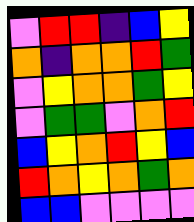[["violet", "red", "red", "indigo", "blue", "yellow"], ["orange", "indigo", "orange", "orange", "red", "green"], ["violet", "yellow", "orange", "orange", "green", "yellow"], ["violet", "green", "green", "violet", "orange", "red"], ["blue", "yellow", "orange", "red", "yellow", "blue"], ["red", "orange", "yellow", "orange", "green", "orange"], ["blue", "blue", "violet", "violet", "violet", "violet"]]